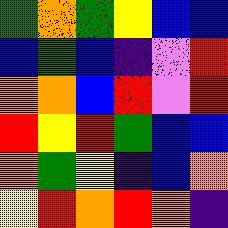[["green", "orange", "green", "yellow", "blue", "blue"], ["blue", "green", "blue", "indigo", "violet", "red"], ["orange", "orange", "blue", "red", "violet", "red"], ["red", "yellow", "red", "green", "blue", "blue"], ["orange", "green", "yellow", "indigo", "blue", "orange"], ["yellow", "red", "orange", "red", "orange", "indigo"]]